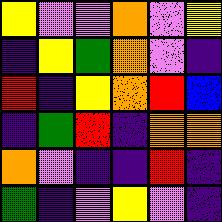[["yellow", "violet", "violet", "orange", "violet", "yellow"], ["indigo", "yellow", "green", "orange", "violet", "indigo"], ["red", "indigo", "yellow", "orange", "red", "blue"], ["indigo", "green", "red", "indigo", "orange", "orange"], ["orange", "violet", "indigo", "indigo", "red", "indigo"], ["green", "indigo", "violet", "yellow", "violet", "indigo"]]